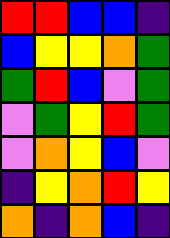[["red", "red", "blue", "blue", "indigo"], ["blue", "yellow", "yellow", "orange", "green"], ["green", "red", "blue", "violet", "green"], ["violet", "green", "yellow", "red", "green"], ["violet", "orange", "yellow", "blue", "violet"], ["indigo", "yellow", "orange", "red", "yellow"], ["orange", "indigo", "orange", "blue", "indigo"]]